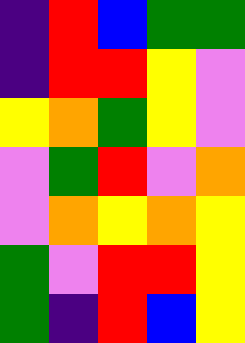[["indigo", "red", "blue", "green", "green"], ["indigo", "red", "red", "yellow", "violet"], ["yellow", "orange", "green", "yellow", "violet"], ["violet", "green", "red", "violet", "orange"], ["violet", "orange", "yellow", "orange", "yellow"], ["green", "violet", "red", "red", "yellow"], ["green", "indigo", "red", "blue", "yellow"]]